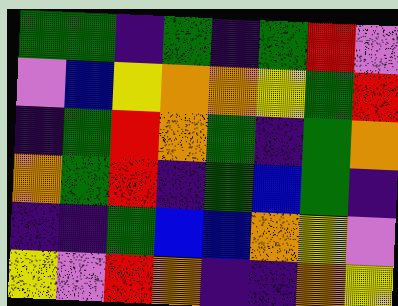[["green", "green", "indigo", "green", "indigo", "green", "red", "violet"], ["violet", "blue", "yellow", "orange", "orange", "yellow", "green", "red"], ["indigo", "green", "red", "orange", "green", "indigo", "green", "orange"], ["orange", "green", "red", "indigo", "green", "blue", "green", "indigo"], ["indigo", "indigo", "green", "blue", "blue", "orange", "yellow", "violet"], ["yellow", "violet", "red", "orange", "indigo", "indigo", "orange", "yellow"]]